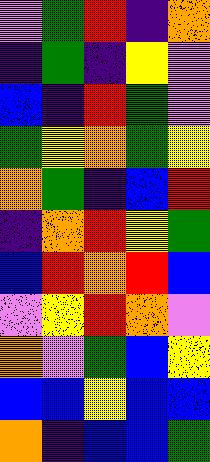[["violet", "green", "red", "indigo", "orange"], ["indigo", "green", "indigo", "yellow", "violet"], ["blue", "indigo", "red", "green", "violet"], ["green", "yellow", "orange", "green", "yellow"], ["orange", "green", "indigo", "blue", "red"], ["indigo", "orange", "red", "yellow", "green"], ["blue", "red", "orange", "red", "blue"], ["violet", "yellow", "red", "orange", "violet"], ["orange", "violet", "green", "blue", "yellow"], ["blue", "blue", "yellow", "blue", "blue"], ["orange", "indigo", "blue", "blue", "green"]]